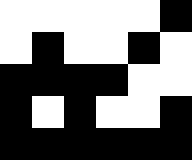[["white", "white", "white", "white", "white", "black"], ["white", "black", "white", "white", "black", "white"], ["black", "black", "black", "black", "white", "white"], ["black", "white", "black", "white", "white", "black"], ["black", "black", "black", "black", "black", "black"]]